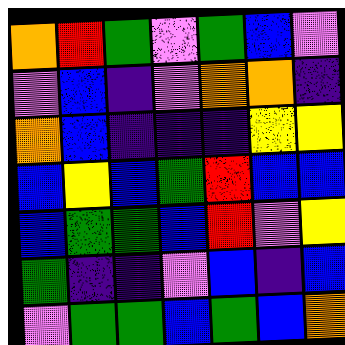[["orange", "red", "green", "violet", "green", "blue", "violet"], ["violet", "blue", "indigo", "violet", "orange", "orange", "indigo"], ["orange", "blue", "indigo", "indigo", "indigo", "yellow", "yellow"], ["blue", "yellow", "blue", "green", "red", "blue", "blue"], ["blue", "green", "green", "blue", "red", "violet", "yellow"], ["green", "indigo", "indigo", "violet", "blue", "indigo", "blue"], ["violet", "green", "green", "blue", "green", "blue", "orange"]]